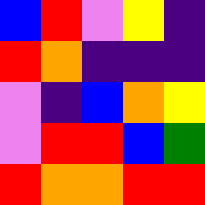[["blue", "red", "violet", "yellow", "indigo"], ["red", "orange", "indigo", "indigo", "indigo"], ["violet", "indigo", "blue", "orange", "yellow"], ["violet", "red", "red", "blue", "green"], ["red", "orange", "orange", "red", "red"]]